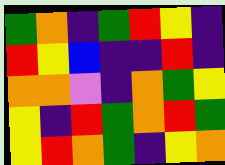[["green", "orange", "indigo", "green", "red", "yellow", "indigo"], ["red", "yellow", "blue", "indigo", "indigo", "red", "indigo"], ["orange", "orange", "violet", "indigo", "orange", "green", "yellow"], ["yellow", "indigo", "red", "green", "orange", "red", "green"], ["yellow", "red", "orange", "green", "indigo", "yellow", "orange"]]